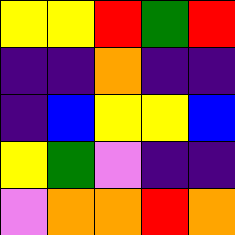[["yellow", "yellow", "red", "green", "red"], ["indigo", "indigo", "orange", "indigo", "indigo"], ["indigo", "blue", "yellow", "yellow", "blue"], ["yellow", "green", "violet", "indigo", "indigo"], ["violet", "orange", "orange", "red", "orange"]]